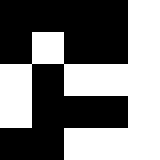[["black", "black", "black", "black", "white"], ["black", "white", "black", "black", "white"], ["white", "black", "white", "white", "white"], ["white", "black", "black", "black", "white"], ["black", "black", "white", "white", "white"]]